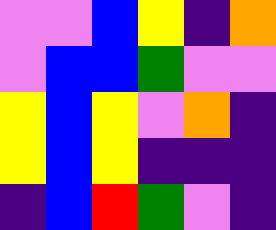[["violet", "violet", "blue", "yellow", "indigo", "orange"], ["violet", "blue", "blue", "green", "violet", "violet"], ["yellow", "blue", "yellow", "violet", "orange", "indigo"], ["yellow", "blue", "yellow", "indigo", "indigo", "indigo"], ["indigo", "blue", "red", "green", "violet", "indigo"]]